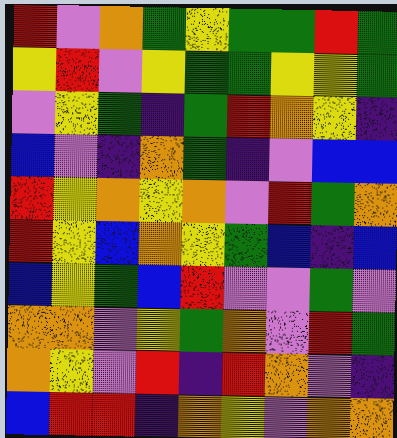[["red", "violet", "orange", "green", "yellow", "green", "green", "red", "green"], ["yellow", "red", "violet", "yellow", "green", "green", "yellow", "yellow", "green"], ["violet", "yellow", "green", "indigo", "green", "red", "orange", "yellow", "indigo"], ["blue", "violet", "indigo", "orange", "green", "indigo", "violet", "blue", "blue"], ["red", "yellow", "orange", "yellow", "orange", "violet", "red", "green", "orange"], ["red", "yellow", "blue", "orange", "yellow", "green", "blue", "indigo", "blue"], ["blue", "yellow", "green", "blue", "red", "violet", "violet", "green", "violet"], ["orange", "orange", "violet", "yellow", "green", "orange", "violet", "red", "green"], ["orange", "yellow", "violet", "red", "indigo", "red", "orange", "violet", "indigo"], ["blue", "red", "red", "indigo", "orange", "yellow", "violet", "orange", "orange"]]